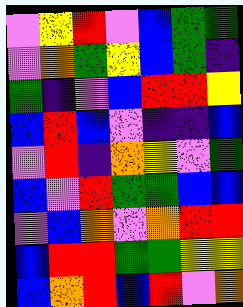[["violet", "yellow", "red", "violet", "blue", "green", "green"], ["violet", "orange", "green", "yellow", "blue", "green", "indigo"], ["green", "indigo", "violet", "blue", "red", "red", "yellow"], ["blue", "red", "blue", "violet", "indigo", "indigo", "blue"], ["violet", "red", "indigo", "orange", "yellow", "violet", "green"], ["blue", "violet", "red", "green", "green", "blue", "blue"], ["violet", "blue", "orange", "violet", "orange", "red", "red"], ["blue", "red", "red", "green", "green", "yellow", "yellow"], ["blue", "orange", "red", "blue", "red", "violet", "orange"]]